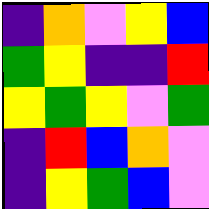[["indigo", "orange", "violet", "yellow", "blue"], ["green", "yellow", "indigo", "indigo", "red"], ["yellow", "green", "yellow", "violet", "green"], ["indigo", "red", "blue", "orange", "violet"], ["indigo", "yellow", "green", "blue", "violet"]]